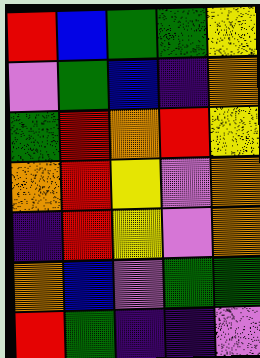[["red", "blue", "green", "green", "yellow"], ["violet", "green", "blue", "indigo", "orange"], ["green", "red", "orange", "red", "yellow"], ["orange", "red", "yellow", "violet", "orange"], ["indigo", "red", "yellow", "violet", "orange"], ["orange", "blue", "violet", "green", "green"], ["red", "green", "indigo", "indigo", "violet"]]